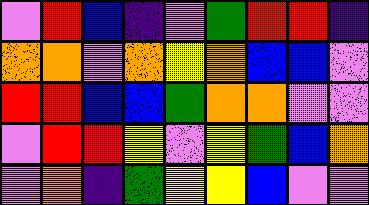[["violet", "red", "blue", "indigo", "violet", "green", "red", "red", "indigo"], ["orange", "orange", "violet", "orange", "yellow", "orange", "blue", "blue", "violet"], ["red", "red", "blue", "blue", "green", "orange", "orange", "violet", "violet"], ["violet", "red", "red", "yellow", "violet", "yellow", "green", "blue", "orange"], ["violet", "orange", "indigo", "green", "yellow", "yellow", "blue", "violet", "violet"]]